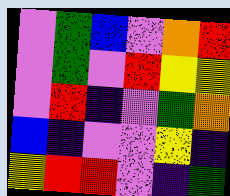[["violet", "green", "blue", "violet", "orange", "red"], ["violet", "green", "violet", "red", "yellow", "yellow"], ["violet", "red", "indigo", "violet", "green", "orange"], ["blue", "indigo", "violet", "violet", "yellow", "indigo"], ["yellow", "red", "red", "violet", "indigo", "green"]]